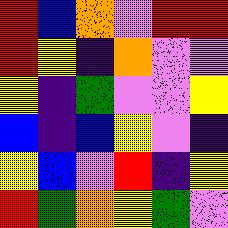[["red", "blue", "orange", "violet", "red", "red"], ["red", "yellow", "indigo", "orange", "violet", "violet"], ["yellow", "indigo", "green", "violet", "violet", "yellow"], ["blue", "indigo", "blue", "yellow", "violet", "indigo"], ["yellow", "blue", "violet", "red", "indigo", "yellow"], ["red", "green", "orange", "yellow", "green", "violet"]]